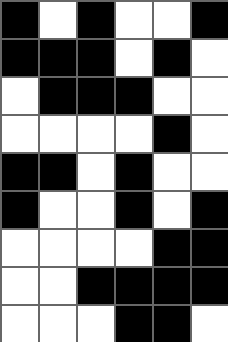[["black", "white", "black", "white", "white", "black"], ["black", "black", "black", "white", "black", "white"], ["white", "black", "black", "black", "white", "white"], ["white", "white", "white", "white", "black", "white"], ["black", "black", "white", "black", "white", "white"], ["black", "white", "white", "black", "white", "black"], ["white", "white", "white", "white", "black", "black"], ["white", "white", "black", "black", "black", "black"], ["white", "white", "white", "black", "black", "white"]]